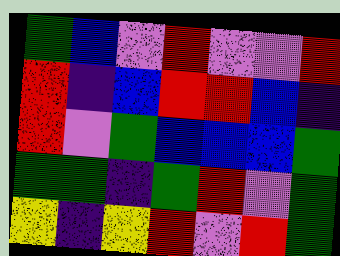[["green", "blue", "violet", "red", "violet", "violet", "red"], ["red", "indigo", "blue", "red", "red", "blue", "indigo"], ["red", "violet", "green", "blue", "blue", "blue", "green"], ["green", "green", "indigo", "green", "red", "violet", "green"], ["yellow", "indigo", "yellow", "red", "violet", "red", "green"]]